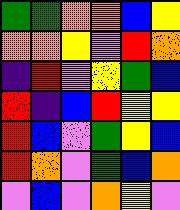[["green", "green", "orange", "orange", "blue", "yellow"], ["orange", "orange", "yellow", "violet", "red", "orange"], ["indigo", "red", "violet", "yellow", "green", "blue"], ["red", "indigo", "blue", "red", "yellow", "yellow"], ["red", "blue", "violet", "green", "yellow", "blue"], ["red", "orange", "violet", "green", "blue", "orange"], ["violet", "blue", "violet", "orange", "yellow", "violet"]]